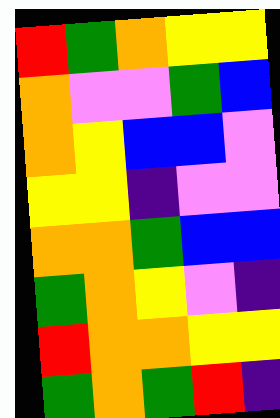[["red", "green", "orange", "yellow", "yellow"], ["orange", "violet", "violet", "green", "blue"], ["orange", "yellow", "blue", "blue", "violet"], ["yellow", "yellow", "indigo", "violet", "violet"], ["orange", "orange", "green", "blue", "blue"], ["green", "orange", "yellow", "violet", "indigo"], ["red", "orange", "orange", "yellow", "yellow"], ["green", "orange", "green", "red", "indigo"]]